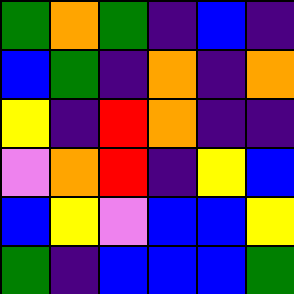[["green", "orange", "green", "indigo", "blue", "indigo"], ["blue", "green", "indigo", "orange", "indigo", "orange"], ["yellow", "indigo", "red", "orange", "indigo", "indigo"], ["violet", "orange", "red", "indigo", "yellow", "blue"], ["blue", "yellow", "violet", "blue", "blue", "yellow"], ["green", "indigo", "blue", "blue", "blue", "green"]]